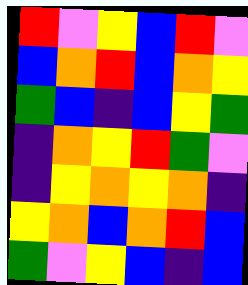[["red", "violet", "yellow", "blue", "red", "violet"], ["blue", "orange", "red", "blue", "orange", "yellow"], ["green", "blue", "indigo", "blue", "yellow", "green"], ["indigo", "orange", "yellow", "red", "green", "violet"], ["indigo", "yellow", "orange", "yellow", "orange", "indigo"], ["yellow", "orange", "blue", "orange", "red", "blue"], ["green", "violet", "yellow", "blue", "indigo", "blue"]]